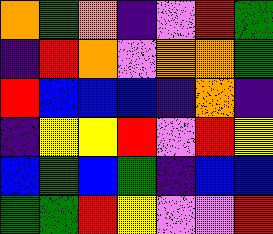[["orange", "green", "orange", "indigo", "violet", "red", "green"], ["indigo", "red", "orange", "violet", "orange", "orange", "green"], ["red", "blue", "blue", "blue", "indigo", "orange", "indigo"], ["indigo", "yellow", "yellow", "red", "violet", "red", "yellow"], ["blue", "green", "blue", "green", "indigo", "blue", "blue"], ["green", "green", "red", "yellow", "violet", "violet", "red"]]